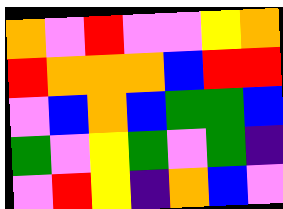[["orange", "violet", "red", "violet", "violet", "yellow", "orange"], ["red", "orange", "orange", "orange", "blue", "red", "red"], ["violet", "blue", "orange", "blue", "green", "green", "blue"], ["green", "violet", "yellow", "green", "violet", "green", "indigo"], ["violet", "red", "yellow", "indigo", "orange", "blue", "violet"]]